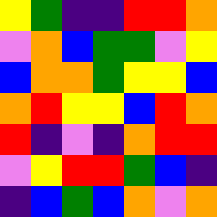[["yellow", "green", "indigo", "indigo", "red", "red", "orange"], ["violet", "orange", "blue", "green", "green", "violet", "yellow"], ["blue", "orange", "orange", "green", "yellow", "yellow", "blue"], ["orange", "red", "yellow", "yellow", "blue", "red", "orange"], ["red", "indigo", "violet", "indigo", "orange", "red", "red"], ["violet", "yellow", "red", "red", "green", "blue", "indigo"], ["indigo", "blue", "green", "blue", "orange", "violet", "orange"]]